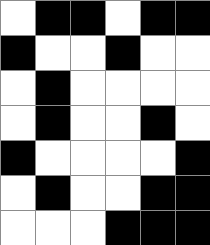[["white", "black", "black", "white", "black", "black"], ["black", "white", "white", "black", "white", "white"], ["white", "black", "white", "white", "white", "white"], ["white", "black", "white", "white", "black", "white"], ["black", "white", "white", "white", "white", "black"], ["white", "black", "white", "white", "black", "black"], ["white", "white", "white", "black", "black", "black"]]